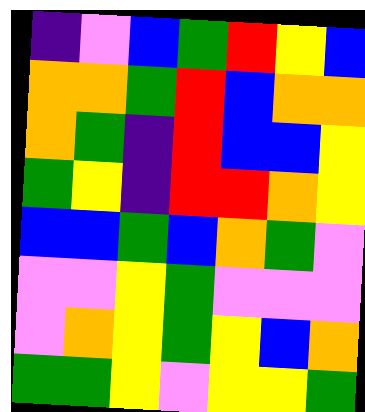[["indigo", "violet", "blue", "green", "red", "yellow", "blue"], ["orange", "orange", "green", "red", "blue", "orange", "orange"], ["orange", "green", "indigo", "red", "blue", "blue", "yellow"], ["green", "yellow", "indigo", "red", "red", "orange", "yellow"], ["blue", "blue", "green", "blue", "orange", "green", "violet"], ["violet", "violet", "yellow", "green", "violet", "violet", "violet"], ["violet", "orange", "yellow", "green", "yellow", "blue", "orange"], ["green", "green", "yellow", "violet", "yellow", "yellow", "green"]]